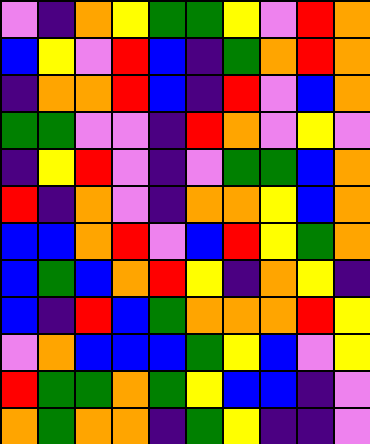[["violet", "indigo", "orange", "yellow", "green", "green", "yellow", "violet", "red", "orange"], ["blue", "yellow", "violet", "red", "blue", "indigo", "green", "orange", "red", "orange"], ["indigo", "orange", "orange", "red", "blue", "indigo", "red", "violet", "blue", "orange"], ["green", "green", "violet", "violet", "indigo", "red", "orange", "violet", "yellow", "violet"], ["indigo", "yellow", "red", "violet", "indigo", "violet", "green", "green", "blue", "orange"], ["red", "indigo", "orange", "violet", "indigo", "orange", "orange", "yellow", "blue", "orange"], ["blue", "blue", "orange", "red", "violet", "blue", "red", "yellow", "green", "orange"], ["blue", "green", "blue", "orange", "red", "yellow", "indigo", "orange", "yellow", "indigo"], ["blue", "indigo", "red", "blue", "green", "orange", "orange", "orange", "red", "yellow"], ["violet", "orange", "blue", "blue", "blue", "green", "yellow", "blue", "violet", "yellow"], ["red", "green", "green", "orange", "green", "yellow", "blue", "blue", "indigo", "violet"], ["orange", "green", "orange", "orange", "indigo", "green", "yellow", "indigo", "indigo", "violet"]]